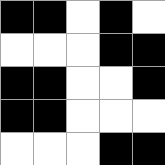[["black", "black", "white", "black", "white"], ["white", "white", "white", "black", "black"], ["black", "black", "white", "white", "black"], ["black", "black", "white", "white", "white"], ["white", "white", "white", "black", "black"]]